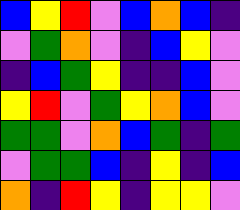[["blue", "yellow", "red", "violet", "blue", "orange", "blue", "indigo"], ["violet", "green", "orange", "violet", "indigo", "blue", "yellow", "violet"], ["indigo", "blue", "green", "yellow", "indigo", "indigo", "blue", "violet"], ["yellow", "red", "violet", "green", "yellow", "orange", "blue", "violet"], ["green", "green", "violet", "orange", "blue", "green", "indigo", "green"], ["violet", "green", "green", "blue", "indigo", "yellow", "indigo", "blue"], ["orange", "indigo", "red", "yellow", "indigo", "yellow", "yellow", "violet"]]